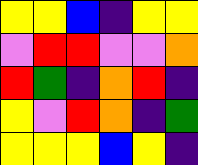[["yellow", "yellow", "blue", "indigo", "yellow", "yellow"], ["violet", "red", "red", "violet", "violet", "orange"], ["red", "green", "indigo", "orange", "red", "indigo"], ["yellow", "violet", "red", "orange", "indigo", "green"], ["yellow", "yellow", "yellow", "blue", "yellow", "indigo"]]